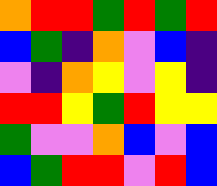[["orange", "red", "red", "green", "red", "green", "red"], ["blue", "green", "indigo", "orange", "violet", "blue", "indigo"], ["violet", "indigo", "orange", "yellow", "violet", "yellow", "indigo"], ["red", "red", "yellow", "green", "red", "yellow", "yellow"], ["green", "violet", "violet", "orange", "blue", "violet", "blue"], ["blue", "green", "red", "red", "violet", "red", "blue"]]